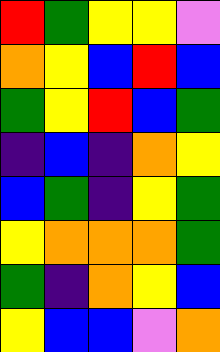[["red", "green", "yellow", "yellow", "violet"], ["orange", "yellow", "blue", "red", "blue"], ["green", "yellow", "red", "blue", "green"], ["indigo", "blue", "indigo", "orange", "yellow"], ["blue", "green", "indigo", "yellow", "green"], ["yellow", "orange", "orange", "orange", "green"], ["green", "indigo", "orange", "yellow", "blue"], ["yellow", "blue", "blue", "violet", "orange"]]